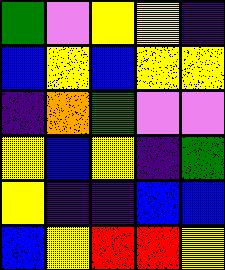[["green", "violet", "yellow", "yellow", "indigo"], ["blue", "yellow", "blue", "yellow", "yellow"], ["indigo", "orange", "green", "violet", "violet"], ["yellow", "blue", "yellow", "indigo", "green"], ["yellow", "indigo", "indigo", "blue", "blue"], ["blue", "yellow", "red", "red", "yellow"]]